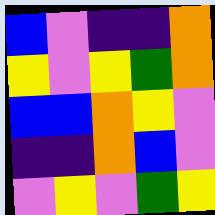[["blue", "violet", "indigo", "indigo", "orange"], ["yellow", "violet", "yellow", "green", "orange"], ["blue", "blue", "orange", "yellow", "violet"], ["indigo", "indigo", "orange", "blue", "violet"], ["violet", "yellow", "violet", "green", "yellow"]]